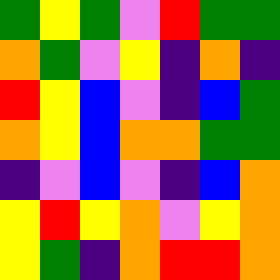[["green", "yellow", "green", "violet", "red", "green", "green"], ["orange", "green", "violet", "yellow", "indigo", "orange", "indigo"], ["red", "yellow", "blue", "violet", "indigo", "blue", "green"], ["orange", "yellow", "blue", "orange", "orange", "green", "green"], ["indigo", "violet", "blue", "violet", "indigo", "blue", "orange"], ["yellow", "red", "yellow", "orange", "violet", "yellow", "orange"], ["yellow", "green", "indigo", "orange", "red", "red", "orange"]]